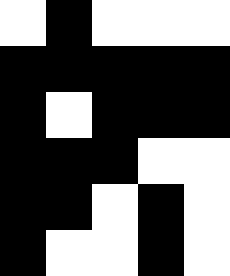[["white", "black", "white", "white", "white"], ["black", "black", "black", "black", "black"], ["black", "white", "black", "black", "black"], ["black", "black", "black", "white", "white"], ["black", "black", "white", "black", "white"], ["black", "white", "white", "black", "white"]]